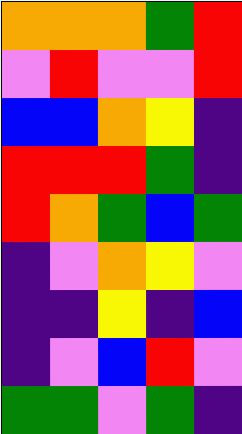[["orange", "orange", "orange", "green", "red"], ["violet", "red", "violet", "violet", "red"], ["blue", "blue", "orange", "yellow", "indigo"], ["red", "red", "red", "green", "indigo"], ["red", "orange", "green", "blue", "green"], ["indigo", "violet", "orange", "yellow", "violet"], ["indigo", "indigo", "yellow", "indigo", "blue"], ["indigo", "violet", "blue", "red", "violet"], ["green", "green", "violet", "green", "indigo"]]